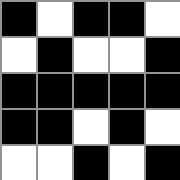[["black", "white", "black", "black", "white"], ["white", "black", "white", "white", "black"], ["black", "black", "black", "black", "black"], ["black", "black", "white", "black", "white"], ["white", "white", "black", "white", "black"]]